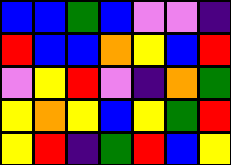[["blue", "blue", "green", "blue", "violet", "violet", "indigo"], ["red", "blue", "blue", "orange", "yellow", "blue", "red"], ["violet", "yellow", "red", "violet", "indigo", "orange", "green"], ["yellow", "orange", "yellow", "blue", "yellow", "green", "red"], ["yellow", "red", "indigo", "green", "red", "blue", "yellow"]]